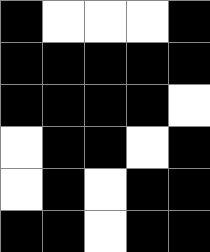[["black", "white", "white", "white", "black"], ["black", "black", "black", "black", "black"], ["black", "black", "black", "black", "white"], ["white", "black", "black", "white", "black"], ["white", "black", "white", "black", "black"], ["black", "black", "white", "black", "black"]]